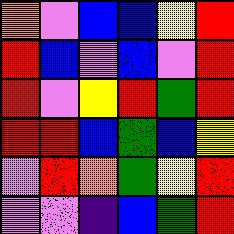[["orange", "violet", "blue", "blue", "yellow", "red"], ["red", "blue", "violet", "blue", "violet", "red"], ["red", "violet", "yellow", "red", "green", "red"], ["red", "red", "blue", "green", "blue", "yellow"], ["violet", "red", "orange", "green", "yellow", "red"], ["violet", "violet", "indigo", "blue", "green", "red"]]